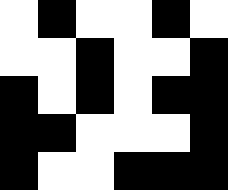[["white", "black", "white", "white", "black", "white"], ["white", "white", "black", "white", "white", "black"], ["black", "white", "black", "white", "black", "black"], ["black", "black", "white", "white", "white", "black"], ["black", "white", "white", "black", "black", "black"]]